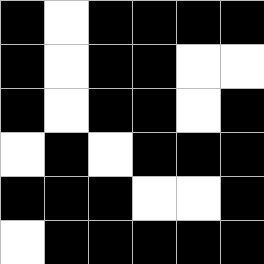[["black", "white", "black", "black", "black", "black"], ["black", "white", "black", "black", "white", "white"], ["black", "white", "black", "black", "white", "black"], ["white", "black", "white", "black", "black", "black"], ["black", "black", "black", "white", "white", "black"], ["white", "black", "black", "black", "black", "black"]]